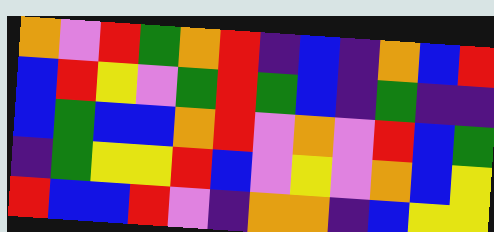[["orange", "violet", "red", "green", "orange", "red", "indigo", "blue", "indigo", "orange", "blue", "red"], ["blue", "red", "yellow", "violet", "green", "red", "green", "blue", "indigo", "green", "indigo", "indigo"], ["blue", "green", "blue", "blue", "orange", "red", "violet", "orange", "violet", "red", "blue", "green"], ["indigo", "green", "yellow", "yellow", "red", "blue", "violet", "yellow", "violet", "orange", "blue", "yellow"], ["red", "blue", "blue", "red", "violet", "indigo", "orange", "orange", "indigo", "blue", "yellow", "yellow"]]